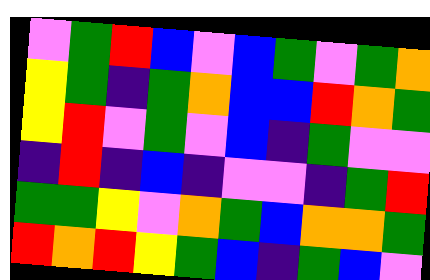[["violet", "green", "red", "blue", "violet", "blue", "green", "violet", "green", "orange"], ["yellow", "green", "indigo", "green", "orange", "blue", "blue", "red", "orange", "green"], ["yellow", "red", "violet", "green", "violet", "blue", "indigo", "green", "violet", "violet"], ["indigo", "red", "indigo", "blue", "indigo", "violet", "violet", "indigo", "green", "red"], ["green", "green", "yellow", "violet", "orange", "green", "blue", "orange", "orange", "green"], ["red", "orange", "red", "yellow", "green", "blue", "indigo", "green", "blue", "violet"]]